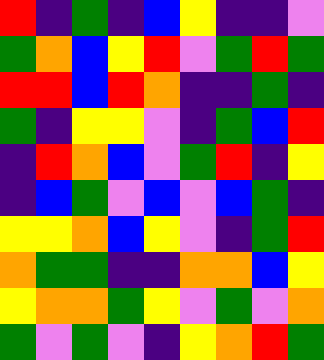[["red", "indigo", "green", "indigo", "blue", "yellow", "indigo", "indigo", "violet"], ["green", "orange", "blue", "yellow", "red", "violet", "green", "red", "green"], ["red", "red", "blue", "red", "orange", "indigo", "indigo", "green", "indigo"], ["green", "indigo", "yellow", "yellow", "violet", "indigo", "green", "blue", "red"], ["indigo", "red", "orange", "blue", "violet", "green", "red", "indigo", "yellow"], ["indigo", "blue", "green", "violet", "blue", "violet", "blue", "green", "indigo"], ["yellow", "yellow", "orange", "blue", "yellow", "violet", "indigo", "green", "red"], ["orange", "green", "green", "indigo", "indigo", "orange", "orange", "blue", "yellow"], ["yellow", "orange", "orange", "green", "yellow", "violet", "green", "violet", "orange"], ["green", "violet", "green", "violet", "indigo", "yellow", "orange", "red", "green"]]